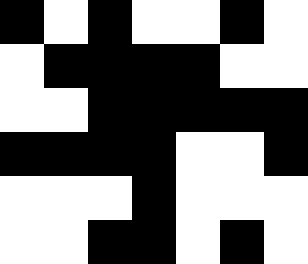[["black", "white", "black", "white", "white", "black", "white"], ["white", "black", "black", "black", "black", "white", "white"], ["white", "white", "black", "black", "black", "black", "black"], ["black", "black", "black", "black", "white", "white", "black"], ["white", "white", "white", "black", "white", "white", "white"], ["white", "white", "black", "black", "white", "black", "white"]]